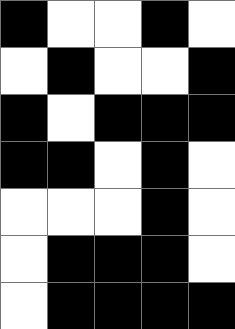[["black", "white", "white", "black", "white"], ["white", "black", "white", "white", "black"], ["black", "white", "black", "black", "black"], ["black", "black", "white", "black", "white"], ["white", "white", "white", "black", "white"], ["white", "black", "black", "black", "white"], ["white", "black", "black", "black", "black"]]